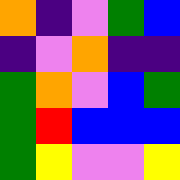[["orange", "indigo", "violet", "green", "blue"], ["indigo", "violet", "orange", "indigo", "indigo"], ["green", "orange", "violet", "blue", "green"], ["green", "red", "blue", "blue", "blue"], ["green", "yellow", "violet", "violet", "yellow"]]